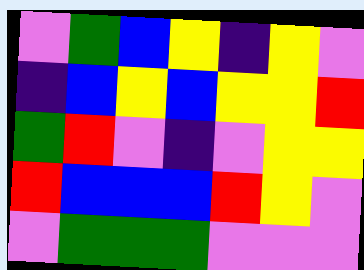[["violet", "green", "blue", "yellow", "indigo", "yellow", "violet"], ["indigo", "blue", "yellow", "blue", "yellow", "yellow", "red"], ["green", "red", "violet", "indigo", "violet", "yellow", "yellow"], ["red", "blue", "blue", "blue", "red", "yellow", "violet"], ["violet", "green", "green", "green", "violet", "violet", "violet"]]